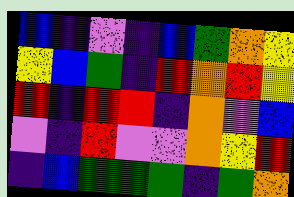[["blue", "indigo", "violet", "indigo", "blue", "green", "orange", "yellow"], ["yellow", "blue", "green", "indigo", "red", "orange", "red", "yellow"], ["red", "indigo", "red", "red", "indigo", "orange", "violet", "blue"], ["violet", "indigo", "red", "violet", "violet", "orange", "yellow", "red"], ["indigo", "blue", "green", "green", "green", "indigo", "green", "orange"]]